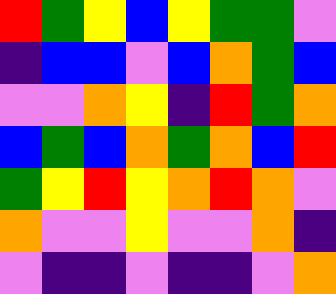[["red", "green", "yellow", "blue", "yellow", "green", "green", "violet"], ["indigo", "blue", "blue", "violet", "blue", "orange", "green", "blue"], ["violet", "violet", "orange", "yellow", "indigo", "red", "green", "orange"], ["blue", "green", "blue", "orange", "green", "orange", "blue", "red"], ["green", "yellow", "red", "yellow", "orange", "red", "orange", "violet"], ["orange", "violet", "violet", "yellow", "violet", "violet", "orange", "indigo"], ["violet", "indigo", "indigo", "violet", "indigo", "indigo", "violet", "orange"]]